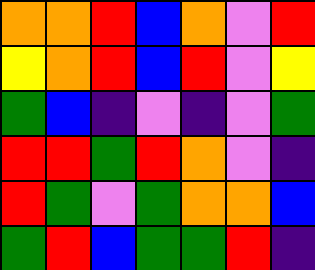[["orange", "orange", "red", "blue", "orange", "violet", "red"], ["yellow", "orange", "red", "blue", "red", "violet", "yellow"], ["green", "blue", "indigo", "violet", "indigo", "violet", "green"], ["red", "red", "green", "red", "orange", "violet", "indigo"], ["red", "green", "violet", "green", "orange", "orange", "blue"], ["green", "red", "blue", "green", "green", "red", "indigo"]]